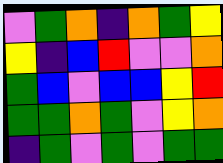[["violet", "green", "orange", "indigo", "orange", "green", "yellow"], ["yellow", "indigo", "blue", "red", "violet", "violet", "orange"], ["green", "blue", "violet", "blue", "blue", "yellow", "red"], ["green", "green", "orange", "green", "violet", "yellow", "orange"], ["indigo", "green", "violet", "green", "violet", "green", "green"]]